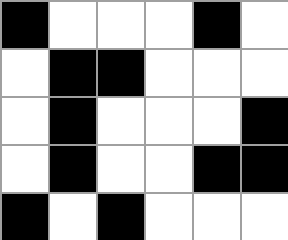[["black", "white", "white", "white", "black", "white"], ["white", "black", "black", "white", "white", "white"], ["white", "black", "white", "white", "white", "black"], ["white", "black", "white", "white", "black", "black"], ["black", "white", "black", "white", "white", "white"]]